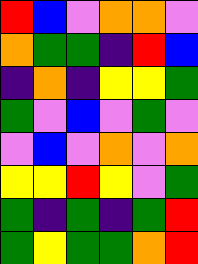[["red", "blue", "violet", "orange", "orange", "violet"], ["orange", "green", "green", "indigo", "red", "blue"], ["indigo", "orange", "indigo", "yellow", "yellow", "green"], ["green", "violet", "blue", "violet", "green", "violet"], ["violet", "blue", "violet", "orange", "violet", "orange"], ["yellow", "yellow", "red", "yellow", "violet", "green"], ["green", "indigo", "green", "indigo", "green", "red"], ["green", "yellow", "green", "green", "orange", "red"]]